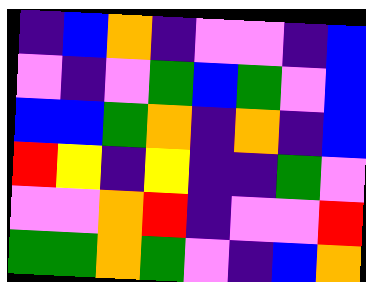[["indigo", "blue", "orange", "indigo", "violet", "violet", "indigo", "blue"], ["violet", "indigo", "violet", "green", "blue", "green", "violet", "blue"], ["blue", "blue", "green", "orange", "indigo", "orange", "indigo", "blue"], ["red", "yellow", "indigo", "yellow", "indigo", "indigo", "green", "violet"], ["violet", "violet", "orange", "red", "indigo", "violet", "violet", "red"], ["green", "green", "orange", "green", "violet", "indigo", "blue", "orange"]]